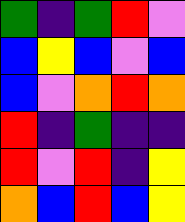[["green", "indigo", "green", "red", "violet"], ["blue", "yellow", "blue", "violet", "blue"], ["blue", "violet", "orange", "red", "orange"], ["red", "indigo", "green", "indigo", "indigo"], ["red", "violet", "red", "indigo", "yellow"], ["orange", "blue", "red", "blue", "yellow"]]